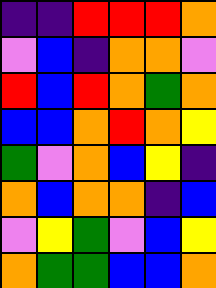[["indigo", "indigo", "red", "red", "red", "orange"], ["violet", "blue", "indigo", "orange", "orange", "violet"], ["red", "blue", "red", "orange", "green", "orange"], ["blue", "blue", "orange", "red", "orange", "yellow"], ["green", "violet", "orange", "blue", "yellow", "indigo"], ["orange", "blue", "orange", "orange", "indigo", "blue"], ["violet", "yellow", "green", "violet", "blue", "yellow"], ["orange", "green", "green", "blue", "blue", "orange"]]